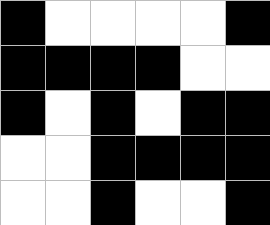[["black", "white", "white", "white", "white", "black"], ["black", "black", "black", "black", "white", "white"], ["black", "white", "black", "white", "black", "black"], ["white", "white", "black", "black", "black", "black"], ["white", "white", "black", "white", "white", "black"]]